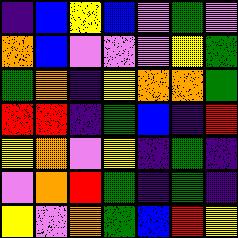[["indigo", "blue", "yellow", "blue", "violet", "green", "violet"], ["orange", "blue", "violet", "violet", "violet", "yellow", "green"], ["green", "orange", "indigo", "yellow", "orange", "orange", "green"], ["red", "red", "indigo", "green", "blue", "indigo", "red"], ["yellow", "orange", "violet", "yellow", "indigo", "green", "indigo"], ["violet", "orange", "red", "green", "indigo", "green", "indigo"], ["yellow", "violet", "orange", "green", "blue", "red", "yellow"]]